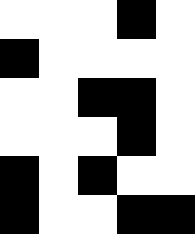[["white", "white", "white", "black", "white"], ["black", "white", "white", "white", "white"], ["white", "white", "black", "black", "white"], ["white", "white", "white", "black", "white"], ["black", "white", "black", "white", "white"], ["black", "white", "white", "black", "black"]]